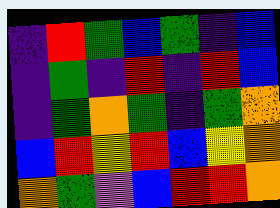[["indigo", "red", "green", "blue", "green", "indigo", "blue"], ["indigo", "green", "indigo", "red", "indigo", "red", "blue"], ["indigo", "green", "orange", "green", "indigo", "green", "orange"], ["blue", "red", "yellow", "red", "blue", "yellow", "orange"], ["orange", "green", "violet", "blue", "red", "red", "orange"]]